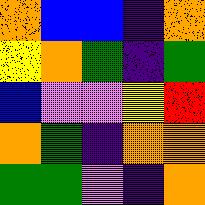[["orange", "blue", "blue", "indigo", "orange"], ["yellow", "orange", "green", "indigo", "green"], ["blue", "violet", "violet", "yellow", "red"], ["orange", "green", "indigo", "orange", "orange"], ["green", "green", "violet", "indigo", "orange"]]